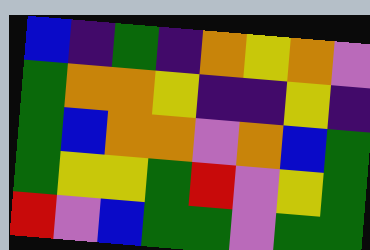[["blue", "indigo", "green", "indigo", "orange", "yellow", "orange", "violet"], ["green", "orange", "orange", "yellow", "indigo", "indigo", "yellow", "indigo"], ["green", "blue", "orange", "orange", "violet", "orange", "blue", "green"], ["green", "yellow", "yellow", "green", "red", "violet", "yellow", "green"], ["red", "violet", "blue", "green", "green", "violet", "green", "green"]]